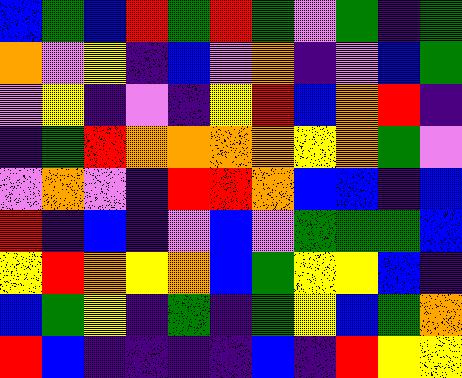[["blue", "green", "blue", "red", "green", "red", "green", "violet", "green", "indigo", "green"], ["orange", "violet", "yellow", "indigo", "blue", "violet", "orange", "indigo", "violet", "blue", "green"], ["violet", "yellow", "indigo", "violet", "indigo", "yellow", "red", "blue", "orange", "red", "indigo"], ["indigo", "green", "red", "orange", "orange", "orange", "orange", "yellow", "orange", "green", "violet"], ["violet", "orange", "violet", "indigo", "red", "red", "orange", "blue", "blue", "indigo", "blue"], ["red", "indigo", "blue", "indigo", "violet", "blue", "violet", "green", "green", "green", "blue"], ["yellow", "red", "orange", "yellow", "orange", "blue", "green", "yellow", "yellow", "blue", "indigo"], ["blue", "green", "yellow", "indigo", "green", "indigo", "green", "yellow", "blue", "green", "orange"], ["red", "blue", "indigo", "indigo", "indigo", "indigo", "blue", "indigo", "red", "yellow", "yellow"]]